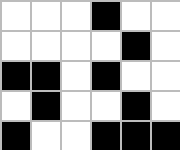[["white", "white", "white", "black", "white", "white"], ["white", "white", "white", "white", "black", "white"], ["black", "black", "white", "black", "white", "white"], ["white", "black", "white", "white", "black", "white"], ["black", "white", "white", "black", "black", "black"]]